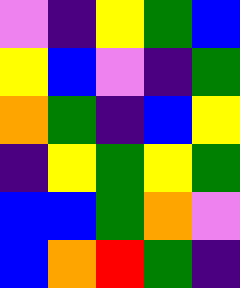[["violet", "indigo", "yellow", "green", "blue"], ["yellow", "blue", "violet", "indigo", "green"], ["orange", "green", "indigo", "blue", "yellow"], ["indigo", "yellow", "green", "yellow", "green"], ["blue", "blue", "green", "orange", "violet"], ["blue", "orange", "red", "green", "indigo"]]